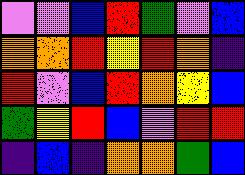[["violet", "violet", "blue", "red", "green", "violet", "blue"], ["orange", "orange", "red", "yellow", "red", "orange", "indigo"], ["red", "violet", "blue", "red", "orange", "yellow", "blue"], ["green", "yellow", "red", "blue", "violet", "red", "red"], ["indigo", "blue", "indigo", "orange", "orange", "green", "blue"]]